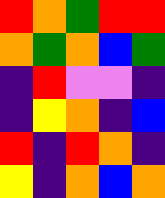[["red", "orange", "green", "red", "red"], ["orange", "green", "orange", "blue", "green"], ["indigo", "red", "violet", "violet", "indigo"], ["indigo", "yellow", "orange", "indigo", "blue"], ["red", "indigo", "red", "orange", "indigo"], ["yellow", "indigo", "orange", "blue", "orange"]]